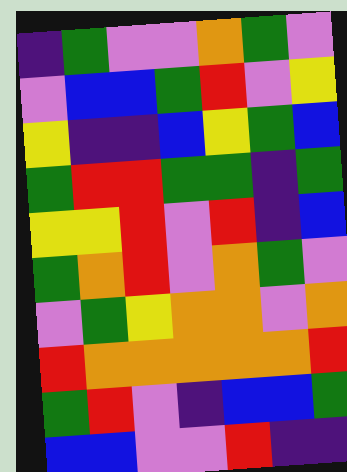[["indigo", "green", "violet", "violet", "orange", "green", "violet"], ["violet", "blue", "blue", "green", "red", "violet", "yellow"], ["yellow", "indigo", "indigo", "blue", "yellow", "green", "blue"], ["green", "red", "red", "green", "green", "indigo", "green"], ["yellow", "yellow", "red", "violet", "red", "indigo", "blue"], ["green", "orange", "red", "violet", "orange", "green", "violet"], ["violet", "green", "yellow", "orange", "orange", "violet", "orange"], ["red", "orange", "orange", "orange", "orange", "orange", "red"], ["green", "red", "violet", "indigo", "blue", "blue", "green"], ["blue", "blue", "violet", "violet", "red", "indigo", "indigo"]]